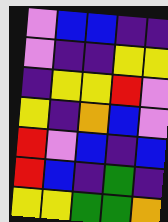[["violet", "blue", "blue", "indigo", "indigo"], ["violet", "indigo", "indigo", "yellow", "yellow"], ["indigo", "yellow", "yellow", "red", "violet"], ["yellow", "indigo", "orange", "blue", "violet"], ["red", "violet", "blue", "indigo", "blue"], ["red", "blue", "indigo", "green", "indigo"], ["yellow", "yellow", "green", "green", "orange"]]